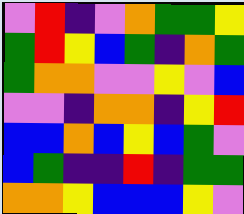[["violet", "red", "indigo", "violet", "orange", "green", "green", "yellow"], ["green", "red", "yellow", "blue", "green", "indigo", "orange", "green"], ["green", "orange", "orange", "violet", "violet", "yellow", "violet", "blue"], ["violet", "violet", "indigo", "orange", "orange", "indigo", "yellow", "red"], ["blue", "blue", "orange", "blue", "yellow", "blue", "green", "violet"], ["blue", "green", "indigo", "indigo", "red", "indigo", "green", "green"], ["orange", "orange", "yellow", "blue", "blue", "blue", "yellow", "violet"]]